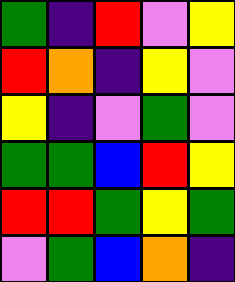[["green", "indigo", "red", "violet", "yellow"], ["red", "orange", "indigo", "yellow", "violet"], ["yellow", "indigo", "violet", "green", "violet"], ["green", "green", "blue", "red", "yellow"], ["red", "red", "green", "yellow", "green"], ["violet", "green", "blue", "orange", "indigo"]]